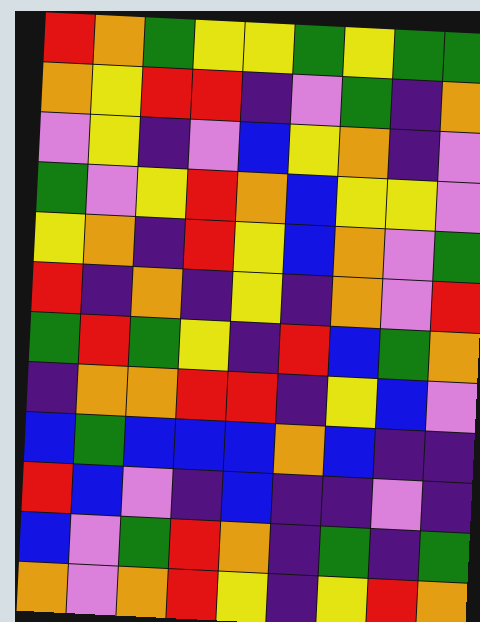[["red", "orange", "green", "yellow", "yellow", "green", "yellow", "green", "green"], ["orange", "yellow", "red", "red", "indigo", "violet", "green", "indigo", "orange"], ["violet", "yellow", "indigo", "violet", "blue", "yellow", "orange", "indigo", "violet"], ["green", "violet", "yellow", "red", "orange", "blue", "yellow", "yellow", "violet"], ["yellow", "orange", "indigo", "red", "yellow", "blue", "orange", "violet", "green"], ["red", "indigo", "orange", "indigo", "yellow", "indigo", "orange", "violet", "red"], ["green", "red", "green", "yellow", "indigo", "red", "blue", "green", "orange"], ["indigo", "orange", "orange", "red", "red", "indigo", "yellow", "blue", "violet"], ["blue", "green", "blue", "blue", "blue", "orange", "blue", "indigo", "indigo"], ["red", "blue", "violet", "indigo", "blue", "indigo", "indigo", "violet", "indigo"], ["blue", "violet", "green", "red", "orange", "indigo", "green", "indigo", "green"], ["orange", "violet", "orange", "red", "yellow", "indigo", "yellow", "red", "orange"]]